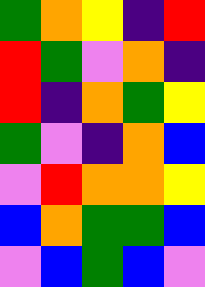[["green", "orange", "yellow", "indigo", "red"], ["red", "green", "violet", "orange", "indigo"], ["red", "indigo", "orange", "green", "yellow"], ["green", "violet", "indigo", "orange", "blue"], ["violet", "red", "orange", "orange", "yellow"], ["blue", "orange", "green", "green", "blue"], ["violet", "blue", "green", "blue", "violet"]]